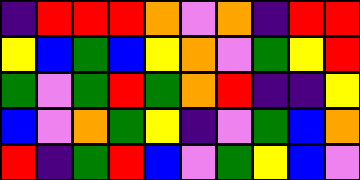[["indigo", "red", "red", "red", "orange", "violet", "orange", "indigo", "red", "red"], ["yellow", "blue", "green", "blue", "yellow", "orange", "violet", "green", "yellow", "red"], ["green", "violet", "green", "red", "green", "orange", "red", "indigo", "indigo", "yellow"], ["blue", "violet", "orange", "green", "yellow", "indigo", "violet", "green", "blue", "orange"], ["red", "indigo", "green", "red", "blue", "violet", "green", "yellow", "blue", "violet"]]